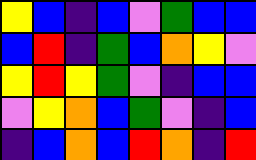[["yellow", "blue", "indigo", "blue", "violet", "green", "blue", "blue"], ["blue", "red", "indigo", "green", "blue", "orange", "yellow", "violet"], ["yellow", "red", "yellow", "green", "violet", "indigo", "blue", "blue"], ["violet", "yellow", "orange", "blue", "green", "violet", "indigo", "blue"], ["indigo", "blue", "orange", "blue", "red", "orange", "indigo", "red"]]